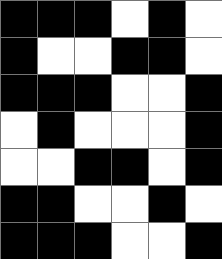[["black", "black", "black", "white", "black", "white"], ["black", "white", "white", "black", "black", "white"], ["black", "black", "black", "white", "white", "black"], ["white", "black", "white", "white", "white", "black"], ["white", "white", "black", "black", "white", "black"], ["black", "black", "white", "white", "black", "white"], ["black", "black", "black", "white", "white", "black"]]